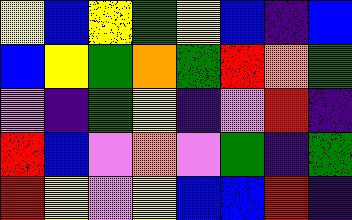[["yellow", "blue", "yellow", "green", "yellow", "blue", "indigo", "blue"], ["blue", "yellow", "green", "orange", "green", "red", "orange", "green"], ["violet", "indigo", "green", "yellow", "indigo", "violet", "red", "indigo"], ["red", "blue", "violet", "orange", "violet", "green", "indigo", "green"], ["red", "yellow", "violet", "yellow", "blue", "blue", "red", "indigo"]]